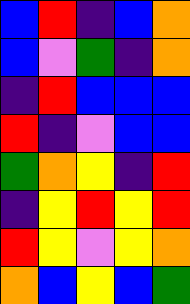[["blue", "red", "indigo", "blue", "orange"], ["blue", "violet", "green", "indigo", "orange"], ["indigo", "red", "blue", "blue", "blue"], ["red", "indigo", "violet", "blue", "blue"], ["green", "orange", "yellow", "indigo", "red"], ["indigo", "yellow", "red", "yellow", "red"], ["red", "yellow", "violet", "yellow", "orange"], ["orange", "blue", "yellow", "blue", "green"]]